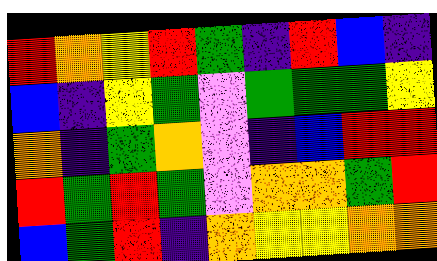[["red", "orange", "yellow", "red", "green", "indigo", "red", "blue", "indigo"], ["blue", "indigo", "yellow", "green", "violet", "green", "green", "green", "yellow"], ["orange", "indigo", "green", "orange", "violet", "indigo", "blue", "red", "red"], ["red", "green", "red", "green", "violet", "orange", "orange", "green", "red"], ["blue", "green", "red", "indigo", "orange", "yellow", "yellow", "orange", "orange"]]